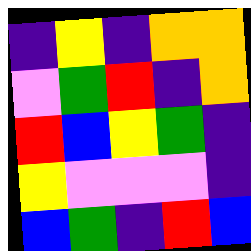[["indigo", "yellow", "indigo", "orange", "orange"], ["violet", "green", "red", "indigo", "orange"], ["red", "blue", "yellow", "green", "indigo"], ["yellow", "violet", "violet", "violet", "indigo"], ["blue", "green", "indigo", "red", "blue"]]